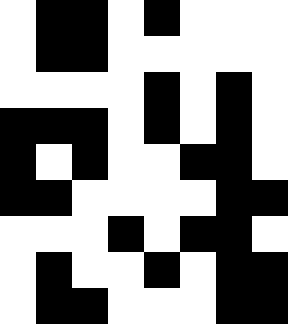[["white", "black", "black", "white", "black", "white", "white", "white"], ["white", "black", "black", "white", "white", "white", "white", "white"], ["white", "white", "white", "white", "black", "white", "black", "white"], ["black", "black", "black", "white", "black", "white", "black", "white"], ["black", "white", "black", "white", "white", "black", "black", "white"], ["black", "black", "white", "white", "white", "white", "black", "black"], ["white", "white", "white", "black", "white", "black", "black", "white"], ["white", "black", "white", "white", "black", "white", "black", "black"], ["white", "black", "black", "white", "white", "white", "black", "black"]]